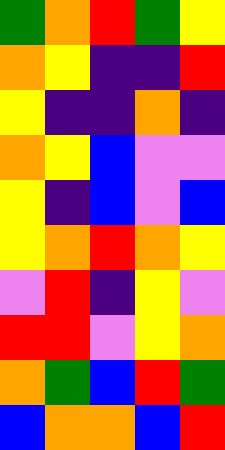[["green", "orange", "red", "green", "yellow"], ["orange", "yellow", "indigo", "indigo", "red"], ["yellow", "indigo", "indigo", "orange", "indigo"], ["orange", "yellow", "blue", "violet", "violet"], ["yellow", "indigo", "blue", "violet", "blue"], ["yellow", "orange", "red", "orange", "yellow"], ["violet", "red", "indigo", "yellow", "violet"], ["red", "red", "violet", "yellow", "orange"], ["orange", "green", "blue", "red", "green"], ["blue", "orange", "orange", "blue", "red"]]